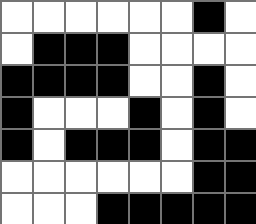[["white", "white", "white", "white", "white", "white", "black", "white"], ["white", "black", "black", "black", "white", "white", "white", "white"], ["black", "black", "black", "black", "white", "white", "black", "white"], ["black", "white", "white", "white", "black", "white", "black", "white"], ["black", "white", "black", "black", "black", "white", "black", "black"], ["white", "white", "white", "white", "white", "white", "black", "black"], ["white", "white", "white", "black", "black", "black", "black", "black"]]